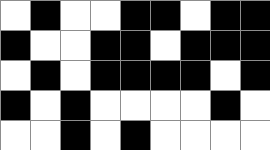[["white", "black", "white", "white", "black", "black", "white", "black", "black"], ["black", "white", "white", "black", "black", "white", "black", "black", "black"], ["white", "black", "white", "black", "black", "black", "black", "white", "black"], ["black", "white", "black", "white", "white", "white", "white", "black", "white"], ["white", "white", "black", "white", "black", "white", "white", "white", "white"]]